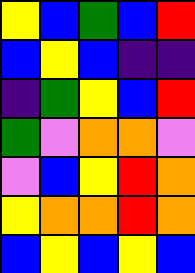[["yellow", "blue", "green", "blue", "red"], ["blue", "yellow", "blue", "indigo", "indigo"], ["indigo", "green", "yellow", "blue", "red"], ["green", "violet", "orange", "orange", "violet"], ["violet", "blue", "yellow", "red", "orange"], ["yellow", "orange", "orange", "red", "orange"], ["blue", "yellow", "blue", "yellow", "blue"]]